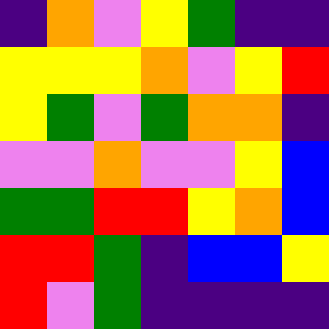[["indigo", "orange", "violet", "yellow", "green", "indigo", "indigo"], ["yellow", "yellow", "yellow", "orange", "violet", "yellow", "red"], ["yellow", "green", "violet", "green", "orange", "orange", "indigo"], ["violet", "violet", "orange", "violet", "violet", "yellow", "blue"], ["green", "green", "red", "red", "yellow", "orange", "blue"], ["red", "red", "green", "indigo", "blue", "blue", "yellow"], ["red", "violet", "green", "indigo", "indigo", "indigo", "indigo"]]